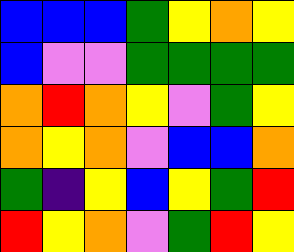[["blue", "blue", "blue", "green", "yellow", "orange", "yellow"], ["blue", "violet", "violet", "green", "green", "green", "green"], ["orange", "red", "orange", "yellow", "violet", "green", "yellow"], ["orange", "yellow", "orange", "violet", "blue", "blue", "orange"], ["green", "indigo", "yellow", "blue", "yellow", "green", "red"], ["red", "yellow", "orange", "violet", "green", "red", "yellow"]]